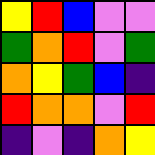[["yellow", "red", "blue", "violet", "violet"], ["green", "orange", "red", "violet", "green"], ["orange", "yellow", "green", "blue", "indigo"], ["red", "orange", "orange", "violet", "red"], ["indigo", "violet", "indigo", "orange", "yellow"]]